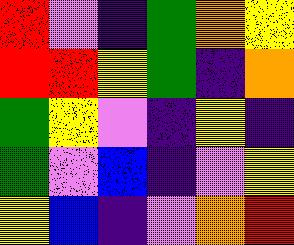[["red", "violet", "indigo", "green", "orange", "yellow"], ["red", "red", "yellow", "green", "indigo", "orange"], ["green", "yellow", "violet", "indigo", "yellow", "indigo"], ["green", "violet", "blue", "indigo", "violet", "yellow"], ["yellow", "blue", "indigo", "violet", "orange", "red"]]